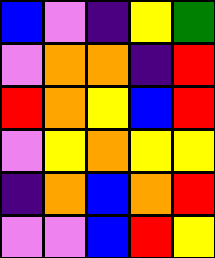[["blue", "violet", "indigo", "yellow", "green"], ["violet", "orange", "orange", "indigo", "red"], ["red", "orange", "yellow", "blue", "red"], ["violet", "yellow", "orange", "yellow", "yellow"], ["indigo", "orange", "blue", "orange", "red"], ["violet", "violet", "blue", "red", "yellow"]]